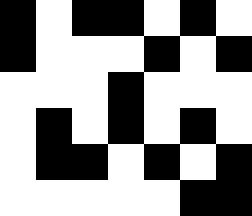[["black", "white", "black", "black", "white", "black", "white"], ["black", "white", "white", "white", "black", "white", "black"], ["white", "white", "white", "black", "white", "white", "white"], ["white", "black", "white", "black", "white", "black", "white"], ["white", "black", "black", "white", "black", "white", "black"], ["white", "white", "white", "white", "white", "black", "black"]]